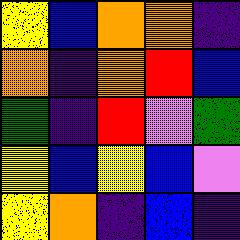[["yellow", "blue", "orange", "orange", "indigo"], ["orange", "indigo", "orange", "red", "blue"], ["green", "indigo", "red", "violet", "green"], ["yellow", "blue", "yellow", "blue", "violet"], ["yellow", "orange", "indigo", "blue", "indigo"]]